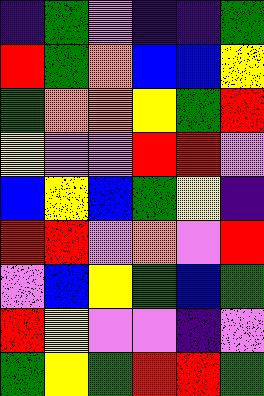[["indigo", "green", "violet", "indigo", "indigo", "green"], ["red", "green", "orange", "blue", "blue", "yellow"], ["green", "orange", "orange", "yellow", "green", "red"], ["yellow", "violet", "violet", "red", "red", "violet"], ["blue", "yellow", "blue", "green", "yellow", "indigo"], ["red", "red", "violet", "orange", "violet", "red"], ["violet", "blue", "yellow", "green", "blue", "green"], ["red", "yellow", "violet", "violet", "indigo", "violet"], ["green", "yellow", "green", "red", "red", "green"]]